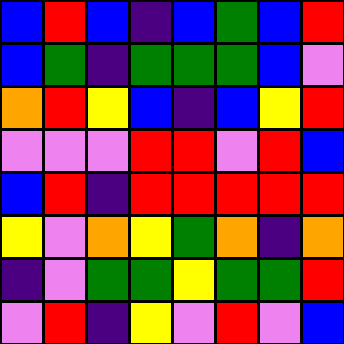[["blue", "red", "blue", "indigo", "blue", "green", "blue", "red"], ["blue", "green", "indigo", "green", "green", "green", "blue", "violet"], ["orange", "red", "yellow", "blue", "indigo", "blue", "yellow", "red"], ["violet", "violet", "violet", "red", "red", "violet", "red", "blue"], ["blue", "red", "indigo", "red", "red", "red", "red", "red"], ["yellow", "violet", "orange", "yellow", "green", "orange", "indigo", "orange"], ["indigo", "violet", "green", "green", "yellow", "green", "green", "red"], ["violet", "red", "indigo", "yellow", "violet", "red", "violet", "blue"]]